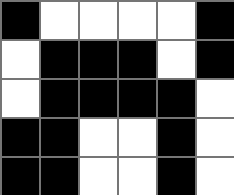[["black", "white", "white", "white", "white", "black"], ["white", "black", "black", "black", "white", "black"], ["white", "black", "black", "black", "black", "white"], ["black", "black", "white", "white", "black", "white"], ["black", "black", "white", "white", "black", "white"]]